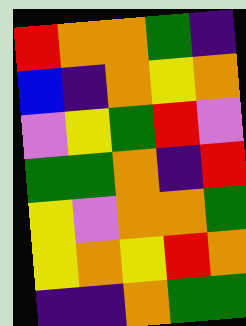[["red", "orange", "orange", "green", "indigo"], ["blue", "indigo", "orange", "yellow", "orange"], ["violet", "yellow", "green", "red", "violet"], ["green", "green", "orange", "indigo", "red"], ["yellow", "violet", "orange", "orange", "green"], ["yellow", "orange", "yellow", "red", "orange"], ["indigo", "indigo", "orange", "green", "green"]]